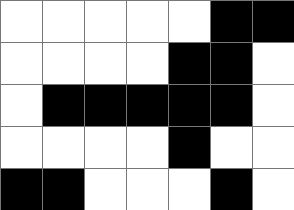[["white", "white", "white", "white", "white", "black", "black"], ["white", "white", "white", "white", "black", "black", "white"], ["white", "black", "black", "black", "black", "black", "white"], ["white", "white", "white", "white", "black", "white", "white"], ["black", "black", "white", "white", "white", "black", "white"]]